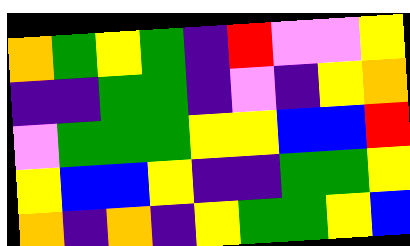[["orange", "green", "yellow", "green", "indigo", "red", "violet", "violet", "yellow"], ["indigo", "indigo", "green", "green", "indigo", "violet", "indigo", "yellow", "orange"], ["violet", "green", "green", "green", "yellow", "yellow", "blue", "blue", "red"], ["yellow", "blue", "blue", "yellow", "indigo", "indigo", "green", "green", "yellow"], ["orange", "indigo", "orange", "indigo", "yellow", "green", "green", "yellow", "blue"]]